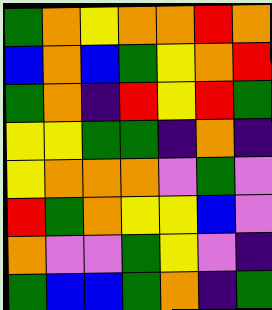[["green", "orange", "yellow", "orange", "orange", "red", "orange"], ["blue", "orange", "blue", "green", "yellow", "orange", "red"], ["green", "orange", "indigo", "red", "yellow", "red", "green"], ["yellow", "yellow", "green", "green", "indigo", "orange", "indigo"], ["yellow", "orange", "orange", "orange", "violet", "green", "violet"], ["red", "green", "orange", "yellow", "yellow", "blue", "violet"], ["orange", "violet", "violet", "green", "yellow", "violet", "indigo"], ["green", "blue", "blue", "green", "orange", "indigo", "green"]]